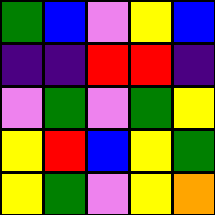[["green", "blue", "violet", "yellow", "blue"], ["indigo", "indigo", "red", "red", "indigo"], ["violet", "green", "violet", "green", "yellow"], ["yellow", "red", "blue", "yellow", "green"], ["yellow", "green", "violet", "yellow", "orange"]]